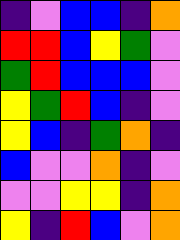[["indigo", "violet", "blue", "blue", "indigo", "orange"], ["red", "red", "blue", "yellow", "green", "violet"], ["green", "red", "blue", "blue", "blue", "violet"], ["yellow", "green", "red", "blue", "indigo", "violet"], ["yellow", "blue", "indigo", "green", "orange", "indigo"], ["blue", "violet", "violet", "orange", "indigo", "violet"], ["violet", "violet", "yellow", "yellow", "indigo", "orange"], ["yellow", "indigo", "red", "blue", "violet", "orange"]]